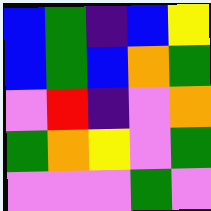[["blue", "green", "indigo", "blue", "yellow"], ["blue", "green", "blue", "orange", "green"], ["violet", "red", "indigo", "violet", "orange"], ["green", "orange", "yellow", "violet", "green"], ["violet", "violet", "violet", "green", "violet"]]